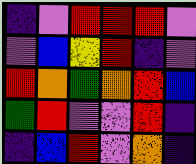[["indigo", "violet", "red", "red", "red", "violet"], ["violet", "blue", "yellow", "red", "indigo", "violet"], ["red", "orange", "green", "orange", "red", "blue"], ["green", "red", "violet", "violet", "red", "indigo"], ["indigo", "blue", "red", "violet", "orange", "indigo"]]